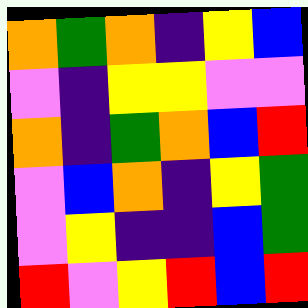[["orange", "green", "orange", "indigo", "yellow", "blue"], ["violet", "indigo", "yellow", "yellow", "violet", "violet"], ["orange", "indigo", "green", "orange", "blue", "red"], ["violet", "blue", "orange", "indigo", "yellow", "green"], ["violet", "yellow", "indigo", "indigo", "blue", "green"], ["red", "violet", "yellow", "red", "blue", "red"]]